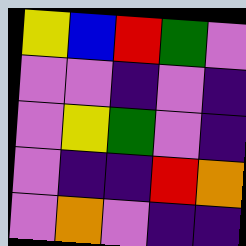[["yellow", "blue", "red", "green", "violet"], ["violet", "violet", "indigo", "violet", "indigo"], ["violet", "yellow", "green", "violet", "indigo"], ["violet", "indigo", "indigo", "red", "orange"], ["violet", "orange", "violet", "indigo", "indigo"]]